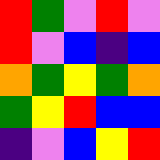[["red", "green", "violet", "red", "violet"], ["red", "violet", "blue", "indigo", "blue"], ["orange", "green", "yellow", "green", "orange"], ["green", "yellow", "red", "blue", "blue"], ["indigo", "violet", "blue", "yellow", "red"]]